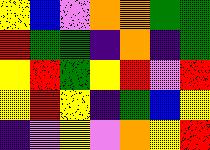[["yellow", "blue", "violet", "orange", "orange", "green", "green"], ["red", "green", "green", "indigo", "orange", "indigo", "green"], ["yellow", "red", "green", "yellow", "red", "violet", "red"], ["yellow", "red", "yellow", "indigo", "green", "blue", "yellow"], ["indigo", "violet", "yellow", "violet", "orange", "yellow", "red"]]